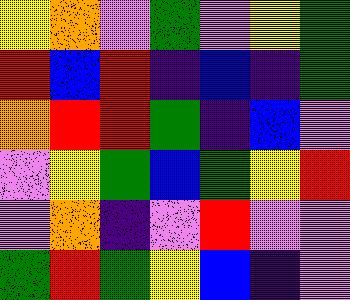[["yellow", "orange", "violet", "green", "violet", "yellow", "green"], ["red", "blue", "red", "indigo", "blue", "indigo", "green"], ["orange", "red", "red", "green", "indigo", "blue", "violet"], ["violet", "yellow", "green", "blue", "green", "yellow", "red"], ["violet", "orange", "indigo", "violet", "red", "violet", "violet"], ["green", "red", "green", "yellow", "blue", "indigo", "violet"]]